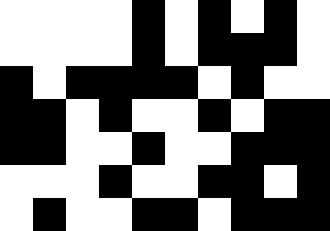[["white", "white", "white", "white", "black", "white", "black", "white", "black", "white"], ["white", "white", "white", "white", "black", "white", "black", "black", "black", "white"], ["black", "white", "black", "black", "black", "black", "white", "black", "white", "white"], ["black", "black", "white", "black", "white", "white", "black", "white", "black", "black"], ["black", "black", "white", "white", "black", "white", "white", "black", "black", "black"], ["white", "white", "white", "black", "white", "white", "black", "black", "white", "black"], ["white", "black", "white", "white", "black", "black", "white", "black", "black", "black"]]